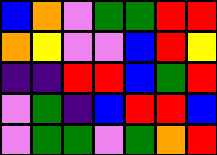[["blue", "orange", "violet", "green", "green", "red", "red"], ["orange", "yellow", "violet", "violet", "blue", "red", "yellow"], ["indigo", "indigo", "red", "red", "blue", "green", "red"], ["violet", "green", "indigo", "blue", "red", "red", "blue"], ["violet", "green", "green", "violet", "green", "orange", "red"]]